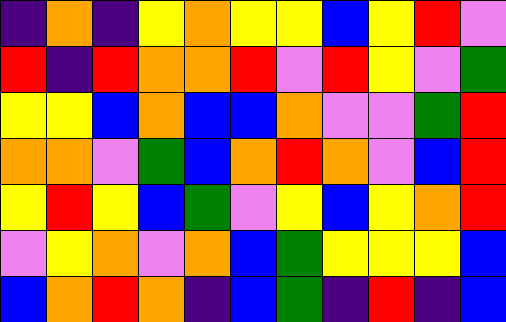[["indigo", "orange", "indigo", "yellow", "orange", "yellow", "yellow", "blue", "yellow", "red", "violet"], ["red", "indigo", "red", "orange", "orange", "red", "violet", "red", "yellow", "violet", "green"], ["yellow", "yellow", "blue", "orange", "blue", "blue", "orange", "violet", "violet", "green", "red"], ["orange", "orange", "violet", "green", "blue", "orange", "red", "orange", "violet", "blue", "red"], ["yellow", "red", "yellow", "blue", "green", "violet", "yellow", "blue", "yellow", "orange", "red"], ["violet", "yellow", "orange", "violet", "orange", "blue", "green", "yellow", "yellow", "yellow", "blue"], ["blue", "orange", "red", "orange", "indigo", "blue", "green", "indigo", "red", "indigo", "blue"]]